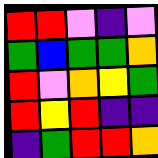[["red", "red", "violet", "indigo", "violet"], ["green", "blue", "green", "green", "orange"], ["red", "violet", "orange", "yellow", "green"], ["red", "yellow", "red", "indigo", "indigo"], ["indigo", "green", "red", "red", "orange"]]